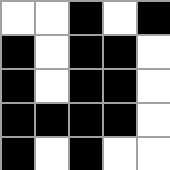[["white", "white", "black", "white", "black"], ["black", "white", "black", "black", "white"], ["black", "white", "black", "black", "white"], ["black", "black", "black", "black", "white"], ["black", "white", "black", "white", "white"]]